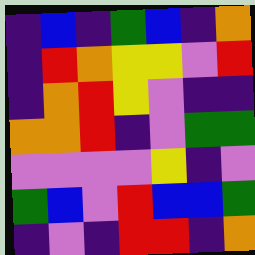[["indigo", "blue", "indigo", "green", "blue", "indigo", "orange"], ["indigo", "red", "orange", "yellow", "yellow", "violet", "red"], ["indigo", "orange", "red", "yellow", "violet", "indigo", "indigo"], ["orange", "orange", "red", "indigo", "violet", "green", "green"], ["violet", "violet", "violet", "violet", "yellow", "indigo", "violet"], ["green", "blue", "violet", "red", "blue", "blue", "green"], ["indigo", "violet", "indigo", "red", "red", "indigo", "orange"]]